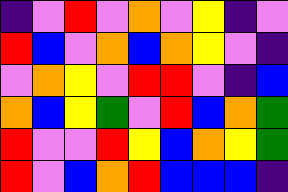[["indigo", "violet", "red", "violet", "orange", "violet", "yellow", "indigo", "violet"], ["red", "blue", "violet", "orange", "blue", "orange", "yellow", "violet", "indigo"], ["violet", "orange", "yellow", "violet", "red", "red", "violet", "indigo", "blue"], ["orange", "blue", "yellow", "green", "violet", "red", "blue", "orange", "green"], ["red", "violet", "violet", "red", "yellow", "blue", "orange", "yellow", "green"], ["red", "violet", "blue", "orange", "red", "blue", "blue", "blue", "indigo"]]